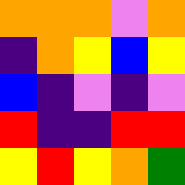[["orange", "orange", "orange", "violet", "orange"], ["indigo", "orange", "yellow", "blue", "yellow"], ["blue", "indigo", "violet", "indigo", "violet"], ["red", "indigo", "indigo", "red", "red"], ["yellow", "red", "yellow", "orange", "green"]]